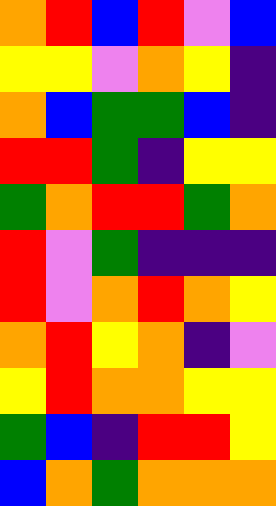[["orange", "red", "blue", "red", "violet", "blue"], ["yellow", "yellow", "violet", "orange", "yellow", "indigo"], ["orange", "blue", "green", "green", "blue", "indigo"], ["red", "red", "green", "indigo", "yellow", "yellow"], ["green", "orange", "red", "red", "green", "orange"], ["red", "violet", "green", "indigo", "indigo", "indigo"], ["red", "violet", "orange", "red", "orange", "yellow"], ["orange", "red", "yellow", "orange", "indigo", "violet"], ["yellow", "red", "orange", "orange", "yellow", "yellow"], ["green", "blue", "indigo", "red", "red", "yellow"], ["blue", "orange", "green", "orange", "orange", "orange"]]